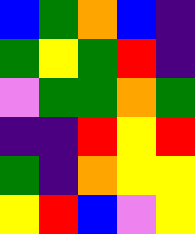[["blue", "green", "orange", "blue", "indigo"], ["green", "yellow", "green", "red", "indigo"], ["violet", "green", "green", "orange", "green"], ["indigo", "indigo", "red", "yellow", "red"], ["green", "indigo", "orange", "yellow", "yellow"], ["yellow", "red", "blue", "violet", "yellow"]]